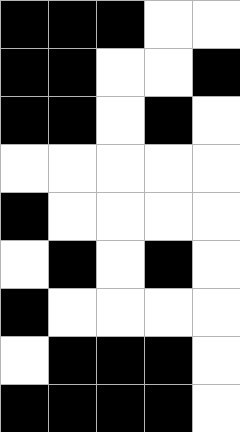[["black", "black", "black", "white", "white"], ["black", "black", "white", "white", "black"], ["black", "black", "white", "black", "white"], ["white", "white", "white", "white", "white"], ["black", "white", "white", "white", "white"], ["white", "black", "white", "black", "white"], ["black", "white", "white", "white", "white"], ["white", "black", "black", "black", "white"], ["black", "black", "black", "black", "white"]]